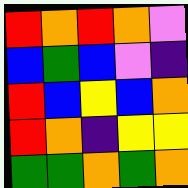[["red", "orange", "red", "orange", "violet"], ["blue", "green", "blue", "violet", "indigo"], ["red", "blue", "yellow", "blue", "orange"], ["red", "orange", "indigo", "yellow", "yellow"], ["green", "green", "orange", "green", "orange"]]